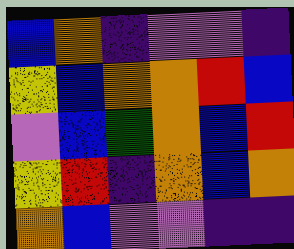[["blue", "orange", "indigo", "violet", "violet", "indigo"], ["yellow", "blue", "orange", "orange", "red", "blue"], ["violet", "blue", "green", "orange", "blue", "red"], ["yellow", "red", "indigo", "orange", "blue", "orange"], ["orange", "blue", "violet", "violet", "indigo", "indigo"]]